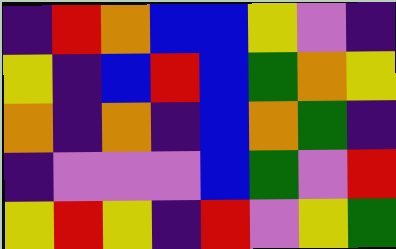[["indigo", "red", "orange", "blue", "blue", "yellow", "violet", "indigo"], ["yellow", "indigo", "blue", "red", "blue", "green", "orange", "yellow"], ["orange", "indigo", "orange", "indigo", "blue", "orange", "green", "indigo"], ["indigo", "violet", "violet", "violet", "blue", "green", "violet", "red"], ["yellow", "red", "yellow", "indigo", "red", "violet", "yellow", "green"]]